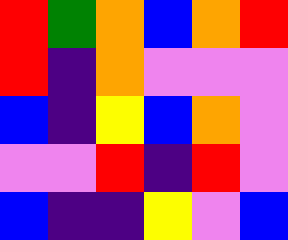[["red", "green", "orange", "blue", "orange", "red"], ["red", "indigo", "orange", "violet", "violet", "violet"], ["blue", "indigo", "yellow", "blue", "orange", "violet"], ["violet", "violet", "red", "indigo", "red", "violet"], ["blue", "indigo", "indigo", "yellow", "violet", "blue"]]